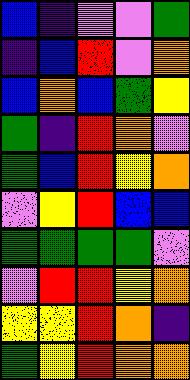[["blue", "indigo", "violet", "violet", "green"], ["indigo", "blue", "red", "violet", "orange"], ["blue", "orange", "blue", "green", "yellow"], ["green", "indigo", "red", "orange", "violet"], ["green", "blue", "red", "yellow", "orange"], ["violet", "yellow", "red", "blue", "blue"], ["green", "green", "green", "green", "violet"], ["violet", "red", "red", "yellow", "orange"], ["yellow", "yellow", "red", "orange", "indigo"], ["green", "yellow", "red", "orange", "orange"]]